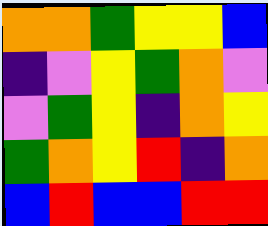[["orange", "orange", "green", "yellow", "yellow", "blue"], ["indigo", "violet", "yellow", "green", "orange", "violet"], ["violet", "green", "yellow", "indigo", "orange", "yellow"], ["green", "orange", "yellow", "red", "indigo", "orange"], ["blue", "red", "blue", "blue", "red", "red"]]